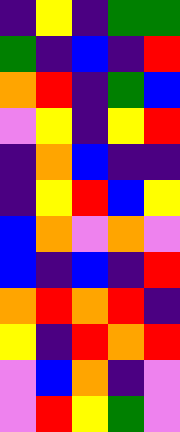[["indigo", "yellow", "indigo", "green", "green"], ["green", "indigo", "blue", "indigo", "red"], ["orange", "red", "indigo", "green", "blue"], ["violet", "yellow", "indigo", "yellow", "red"], ["indigo", "orange", "blue", "indigo", "indigo"], ["indigo", "yellow", "red", "blue", "yellow"], ["blue", "orange", "violet", "orange", "violet"], ["blue", "indigo", "blue", "indigo", "red"], ["orange", "red", "orange", "red", "indigo"], ["yellow", "indigo", "red", "orange", "red"], ["violet", "blue", "orange", "indigo", "violet"], ["violet", "red", "yellow", "green", "violet"]]